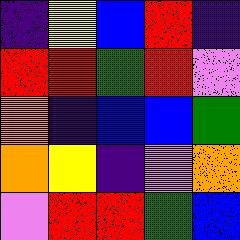[["indigo", "yellow", "blue", "red", "indigo"], ["red", "red", "green", "red", "violet"], ["orange", "indigo", "blue", "blue", "green"], ["orange", "yellow", "indigo", "violet", "orange"], ["violet", "red", "red", "green", "blue"]]